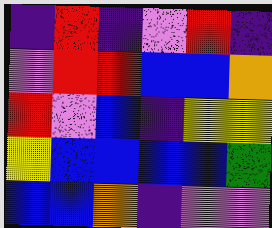[["indigo", "red", "indigo", "violet", "red", "indigo"], ["violet", "red", "red", "blue", "blue", "orange"], ["red", "violet", "blue", "indigo", "yellow", "yellow"], ["yellow", "blue", "blue", "blue", "blue", "green"], ["blue", "blue", "orange", "indigo", "violet", "violet"]]